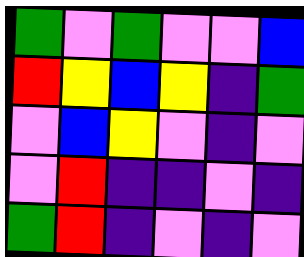[["green", "violet", "green", "violet", "violet", "blue"], ["red", "yellow", "blue", "yellow", "indigo", "green"], ["violet", "blue", "yellow", "violet", "indigo", "violet"], ["violet", "red", "indigo", "indigo", "violet", "indigo"], ["green", "red", "indigo", "violet", "indigo", "violet"]]